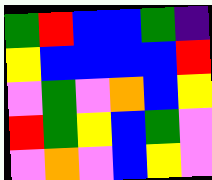[["green", "red", "blue", "blue", "green", "indigo"], ["yellow", "blue", "blue", "blue", "blue", "red"], ["violet", "green", "violet", "orange", "blue", "yellow"], ["red", "green", "yellow", "blue", "green", "violet"], ["violet", "orange", "violet", "blue", "yellow", "violet"]]